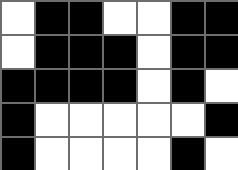[["white", "black", "black", "white", "white", "black", "black"], ["white", "black", "black", "black", "white", "black", "black"], ["black", "black", "black", "black", "white", "black", "white"], ["black", "white", "white", "white", "white", "white", "black"], ["black", "white", "white", "white", "white", "black", "white"]]